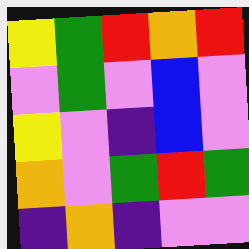[["yellow", "green", "red", "orange", "red"], ["violet", "green", "violet", "blue", "violet"], ["yellow", "violet", "indigo", "blue", "violet"], ["orange", "violet", "green", "red", "green"], ["indigo", "orange", "indigo", "violet", "violet"]]